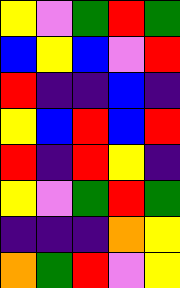[["yellow", "violet", "green", "red", "green"], ["blue", "yellow", "blue", "violet", "red"], ["red", "indigo", "indigo", "blue", "indigo"], ["yellow", "blue", "red", "blue", "red"], ["red", "indigo", "red", "yellow", "indigo"], ["yellow", "violet", "green", "red", "green"], ["indigo", "indigo", "indigo", "orange", "yellow"], ["orange", "green", "red", "violet", "yellow"]]